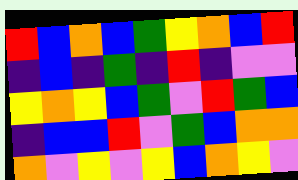[["red", "blue", "orange", "blue", "green", "yellow", "orange", "blue", "red"], ["indigo", "blue", "indigo", "green", "indigo", "red", "indigo", "violet", "violet"], ["yellow", "orange", "yellow", "blue", "green", "violet", "red", "green", "blue"], ["indigo", "blue", "blue", "red", "violet", "green", "blue", "orange", "orange"], ["orange", "violet", "yellow", "violet", "yellow", "blue", "orange", "yellow", "violet"]]